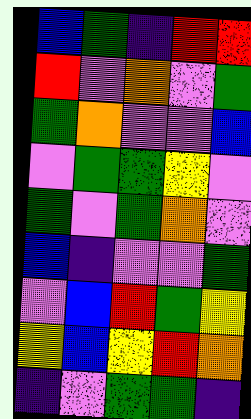[["blue", "green", "indigo", "red", "red"], ["red", "violet", "orange", "violet", "green"], ["green", "orange", "violet", "violet", "blue"], ["violet", "green", "green", "yellow", "violet"], ["green", "violet", "green", "orange", "violet"], ["blue", "indigo", "violet", "violet", "green"], ["violet", "blue", "red", "green", "yellow"], ["yellow", "blue", "yellow", "red", "orange"], ["indigo", "violet", "green", "green", "indigo"]]